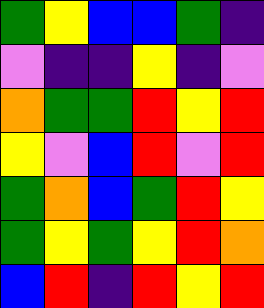[["green", "yellow", "blue", "blue", "green", "indigo"], ["violet", "indigo", "indigo", "yellow", "indigo", "violet"], ["orange", "green", "green", "red", "yellow", "red"], ["yellow", "violet", "blue", "red", "violet", "red"], ["green", "orange", "blue", "green", "red", "yellow"], ["green", "yellow", "green", "yellow", "red", "orange"], ["blue", "red", "indigo", "red", "yellow", "red"]]